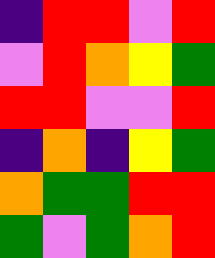[["indigo", "red", "red", "violet", "red"], ["violet", "red", "orange", "yellow", "green"], ["red", "red", "violet", "violet", "red"], ["indigo", "orange", "indigo", "yellow", "green"], ["orange", "green", "green", "red", "red"], ["green", "violet", "green", "orange", "red"]]